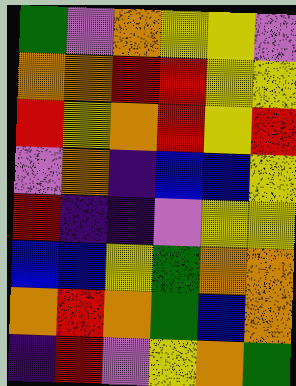[["green", "violet", "orange", "yellow", "yellow", "violet"], ["orange", "orange", "red", "red", "yellow", "yellow"], ["red", "yellow", "orange", "red", "yellow", "red"], ["violet", "orange", "indigo", "blue", "blue", "yellow"], ["red", "indigo", "indigo", "violet", "yellow", "yellow"], ["blue", "blue", "yellow", "green", "orange", "orange"], ["orange", "red", "orange", "green", "blue", "orange"], ["indigo", "red", "violet", "yellow", "orange", "green"]]